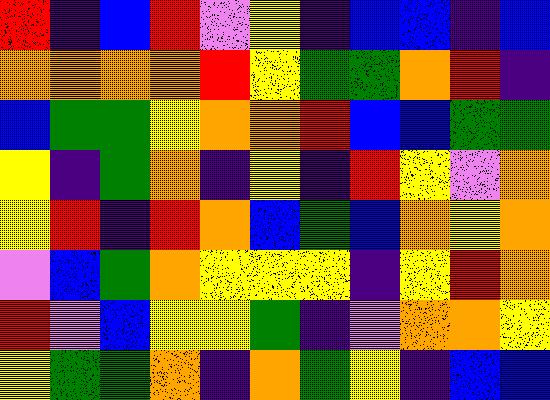[["red", "indigo", "blue", "red", "violet", "yellow", "indigo", "blue", "blue", "indigo", "blue"], ["orange", "orange", "orange", "orange", "red", "yellow", "green", "green", "orange", "red", "indigo"], ["blue", "green", "green", "yellow", "orange", "orange", "red", "blue", "blue", "green", "green"], ["yellow", "indigo", "green", "orange", "indigo", "yellow", "indigo", "red", "yellow", "violet", "orange"], ["yellow", "red", "indigo", "red", "orange", "blue", "green", "blue", "orange", "yellow", "orange"], ["violet", "blue", "green", "orange", "yellow", "yellow", "yellow", "indigo", "yellow", "red", "orange"], ["red", "violet", "blue", "yellow", "yellow", "green", "indigo", "violet", "orange", "orange", "yellow"], ["yellow", "green", "green", "orange", "indigo", "orange", "green", "yellow", "indigo", "blue", "blue"]]